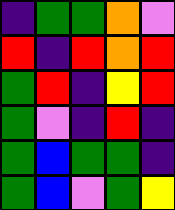[["indigo", "green", "green", "orange", "violet"], ["red", "indigo", "red", "orange", "red"], ["green", "red", "indigo", "yellow", "red"], ["green", "violet", "indigo", "red", "indigo"], ["green", "blue", "green", "green", "indigo"], ["green", "blue", "violet", "green", "yellow"]]